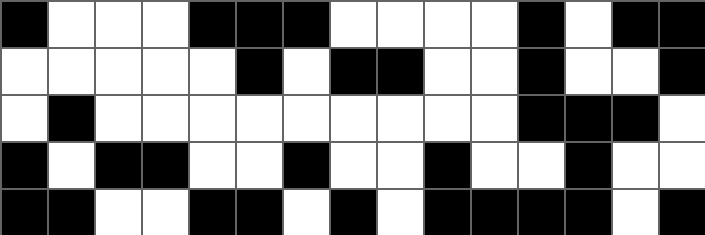[["black", "white", "white", "white", "black", "black", "black", "white", "white", "white", "white", "black", "white", "black", "black"], ["white", "white", "white", "white", "white", "black", "white", "black", "black", "white", "white", "black", "white", "white", "black"], ["white", "black", "white", "white", "white", "white", "white", "white", "white", "white", "white", "black", "black", "black", "white"], ["black", "white", "black", "black", "white", "white", "black", "white", "white", "black", "white", "white", "black", "white", "white"], ["black", "black", "white", "white", "black", "black", "white", "black", "white", "black", "black", "black", "black", "white", "black"]]